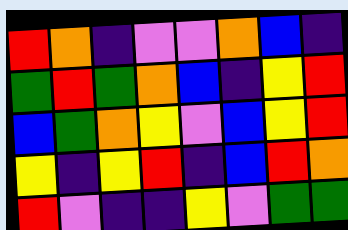[["red", "orange", "indigo", "violet", "violet", "orange", "blue", "indigo"], ["green", "red", "green", "orange", "blue", "indigo", "yellow", "red"], ["blue", "green", "orange", "yellow", "violet", "blue", "yellow", "red"], ["yellow", "indigo", "yellow", "red", "indigo", "blue", "red", "orange"], ["red", "violet", "indigo", "indigo", "yellow", "violet", "green", "green"]]